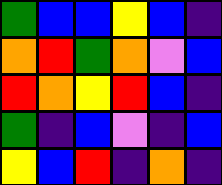[["green", "blue", "blue", "yellow", "blue", "indigo"], ["orange", "red", "green", "orange", "violet", "blue"], ["red", "orange", "yellow", "red", "blue", "indigo"], ["green", "indigo", "blue", "violet", "indigo", "blue"], ["yellow", "blue", "red", "indigo", "orange", "indigo"]]